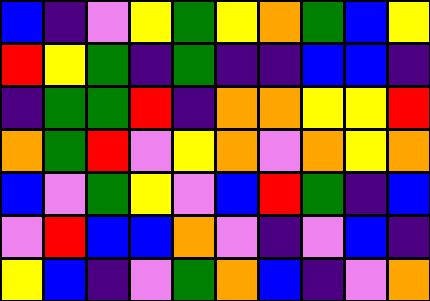[["blue", "indigo", "violet", "yellow", "green", "yellow", "orange", "green", "blue", "yellow"], ["red", "yellow", "green", "indigo", "green", "indigo", "indigo", "blue", "blue", "indigo"], ["indigo", "green", "green", "red", "indigo", "orange", "orange", "yellow", "yellow", "red"], ["orange", "green", "red", "violet", "yellow", "orange", "violet", "orange", "yellow", "orange"], ["blue", "violet", "green", "yellow", "violet", "blue", "red", "green", "indigo", "blue"], ["violet", "red", "blue", "blue", "orange", "violet", "indigo", "violet", "blue", "indigo"], ["yellow", "blue", "indigo", "violet", "green", "orange", "blue", "indigo", "violet", "orange"]]